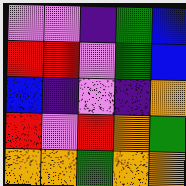[["violet", "violet", "indigo", "green", "blue"], ["red", "red", "violet", "green", "blue"], ["blue", "indigo", "violet", "indigo", "orange"], ["red", "violet", "red", "orange", "green"], ["orange", "orange", "green", "orange", "orange"]]